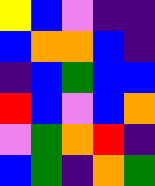[["yellow", "blue", "violet", "indigo", "indigo"], ["blue", "orange", "orange", "blue", "indigo"], ["indigo", "blue", "green", "blue", "blue"], ["red", "blue", "violet", "blue", "orange"], ["violet", "green", "orange", "red", "indigo"], ["blue", "green", "indigo", "orange", "green"]]